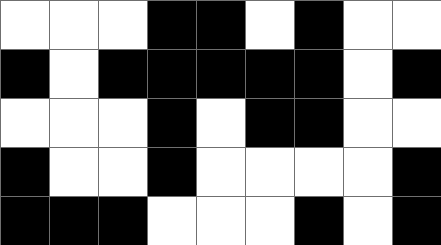[["white", "white", "white", "black", "black", "white", "black", "white", "white"], ["black", "white", "black", "black", "black", "black", "black", "white", "black"], ["white", "white", "white", "black", "white", "black", "black", "white", "white"], ["black", "white", "white", "black", "white", "white", "white", "white", "black"], ["black", "black", "black", "white", "white", "white", "black", "white", "black"]]